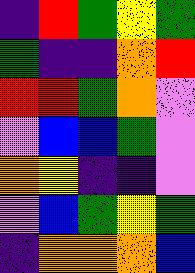[["indigo", "red", "green", "yellow", "green"], ["green", "indigo", "indigo", "orange", "red"], ["red", "red", "green", "orange", "violet"], ["violet", "blue", "blue", "green", "violet"], ["orange", "yellow", "indigo", "indigo", "violet"], ["violet", "blue", "green", "yellow", "green"], ["indigo", "orange", "orange", "orange", "blue"]]